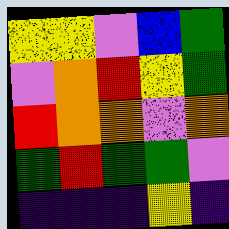[["yellow", "yellow", "violet", "blue", "green"], ["violet", "orange", "red", "yellow", "green"], ["red", "orange", "orange", "violet", "orange"], ["green", "red", "green", "green", "violet"], ["indigo", "indigo", "indigo", "yellow", "indigo"]]